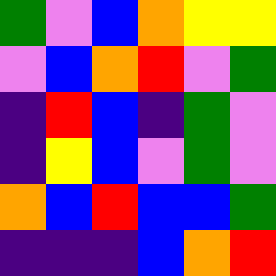[["green", "violet", "blue", "orange", "yellow", "yellow"], ["violet", "blue", "orange", "red", "violet", "green"], ["indigo", "red", "blue", "indigo", "green", "violet"], ["indigo", "yellow", "blue", "violet", "green", "violet"], ["orange", "blue", "red", "blue", "blue", "green"], ["indigo", "indigo", "indigo", "blue", "orange", "red"]]